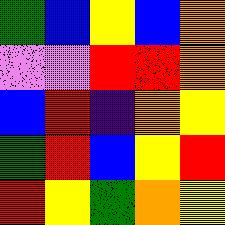[["green", "blue", "yellow", "blue", "orange"], ["violet", "violet", "red", "red", "orange"], ["blue", "red", "indigo", "orange", "yellow"], ["green", "red", "blue", "yellow", "red"], ["red", "yellow", "green", "orange", "yellow"]]